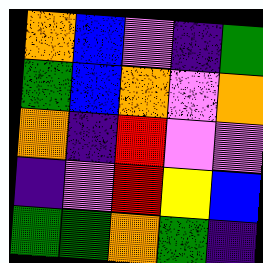[["orange", "blue", "violet", "indigo", "green"], ["green", "blue", "orange", "violet", "orange"], ["orange", "indigo", "red", "violet", "violet"], ["indigo", "violet", "red", "yellow", "blue"], ["green", "green", "orange", "green", "indigo"]]